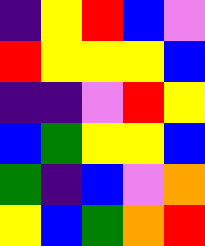[["indigo", "yellow", "red", "blue", "violet"], ["red", "yellow", "yellow", "yellow", "blue"], ["indigo", "indigo", "violet", "red", "yellow"], ["blue", "green", "yellow", "yellow", "blue"], ["green", "indigo", "blue", "violet", "orange"], ["yellow", "blue", "green", "orange", "red"]]